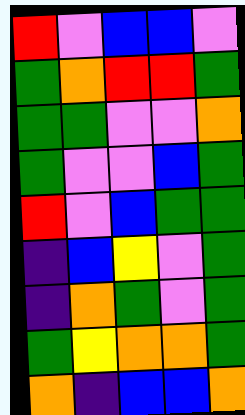[["red", "violet", "blue", "blue", "violet"], ["green", "orange", "red", "red", "green"], ["green", "green", "violet", "violet", "orange"], ["green", "violet", "violet", "blue", "green"], ["red", "violet", "blue", "green", "green"], ["indigo", "blue", "yellow", "violet", "green"], ["indigo", "orange", "green", "violet", "green"], ["green", "yellow", "orange", "orange", "green"], ["orange", "indigo", "blue", "blue", "orange"]]